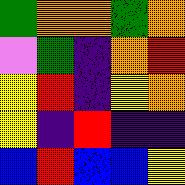[["green", "orange", "orange", "green", "orange"], ["violet", "green", "indigo", "orange", "red"], ["yellow", "red", "indigo", "yellow", "orange"], ["yellow", "indigo", "red", "indigo", "indigo"], ["blue", "red", "blue", "blue", "yellow"]]